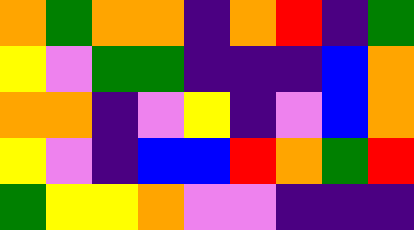[["orange", "green", "orange", "orange", "indigo", "orange", "red", "indigo", "green"], ["yellow", "violet", "green", "green", "indigo", "indigo", "indigo", "blue", "orange"], ["orange", "orange", "indigo", "violet", "yellow", "indigo", "violet", "blue", "orange"], ["yellow", "violet", "indigo", "blue", "blue", "red", "orange", "green", "red"], ["green", "yellow", "yellow", "orange", "violet", "violet", "indigo", "indigo", "indigo"]]